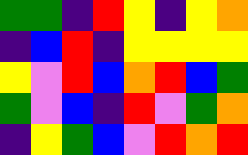[["green", "green", "indigo", "red", "yellow", "indigo", "yellow", "orange"], ["indigo", "blue", "red", "indigo", "yellow", "yellow", "yellow", "yellow"], ["yellow", "violet", "red", "blue", "orange", "red", "blue", "green"], ["green", "violet", "blue", "indigo", "red", "violet", "green", "orange"], ["indigo", "yellow", "green", "blue", "violet", "red", "orange", "red"]]